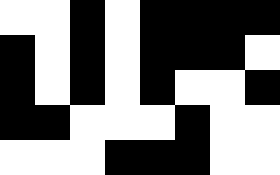[["white", "white", "black", "white", "black", "black", "black", "black"], ["black", "white", "black", "white", "black", "black", "black", "white"], ["black", "white", "black", "white", "black", "white", "white", "black"], ["black", "black", "white", "white", "white", "black", "white", "white"], ["white", "white", "white", "black", "black", "black", "white", "white"]]